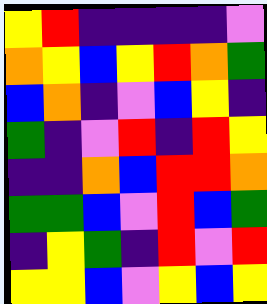[["yellow", "red", "indigo", "indigo", "indigo", "indigo", "violet"], ["orange", "yellow", "blue", "yellow", "red", "orange", "green"], ["blue", "orange", "indigo", "violet", "blue", "yellow", "indigo"], ["green", "indigo", "violet", "red", "indigo", "red", "yellow"], ["indigo", "indigo", "orange", "blue", "red", "red", "orange"], ["green", "green", "blue", "violet", "red", "blue", "green"], ["indigo", "yellow", "green", "indigo", "red", "violet", "red"], ["yellow", "yellow", "blue", "violet", "yellow", "blue", "yellow"]]